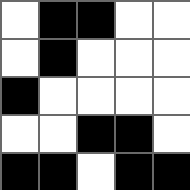[["white", "black", "black", "white", "white"], ["white", "black", "white", "white", "white"], ["black", "white", "white", "white", "white"], ["white", "white", "black", "black", "white"], ["black", "black", "white", "black", "black"]]